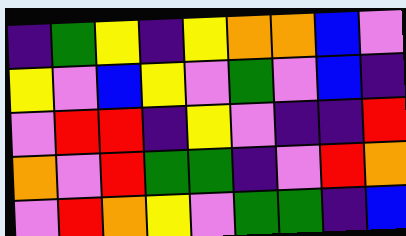[["indigo", "green", "yellow", "indigo", "yellow", "orange", "orange", "blue", "violet"], ["yellow", "violet", "blue", "yellow", "violet", "green", "violet", "blue", "indigo"], ["violet", "red", "red", "indigo", "yellow", "violet", "indigo", "indigo", "red"], ["orange", "violet", "red", "green", "green", "indigo", "violet", "red", "orange"], ["violet", "red", "orange", "yellow", "violet", "green", "green", "indigo", "blue"]]